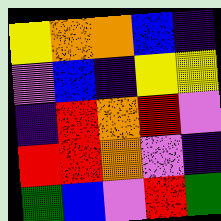[["yellow", "orange", "orange", "blue", "indigo"], ["violet", "blue", "indigo", "yellow", "yellow"], ["indigo", "red", "orange", "red", "violet"], ["red", "red", "orange", "violet", "indigo"], ["green", "blue", "violet", "red", "green"]]